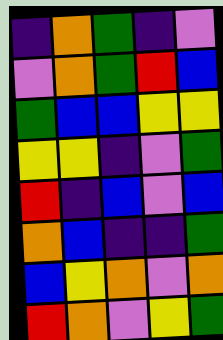[["indigo", "orange", "green", "indigo", "violet"], ["violet", "orange", "green", "red", "blue"], ["green", "blue", "blue", "yellow", "yellow"], ["yellow", "yellow", "indigo", "violet", "green"], ["red", "indigo", "blue", "violet", "blue"], ["orange", "blue", "indigo", "indigo", "green"], ["blue", "yellow", "orange", "violet", "orange"], ["red", "orange", "violet", "yellow", "green"]]